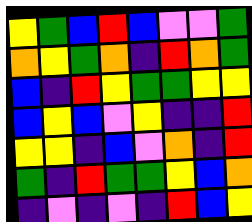[["yellow", "green", "blue", "red", "blue", "violet", "violet", "green"], ["orange", "yellow", "green", "orange", "indigo", "red", "orange", "green"], ["blue", "indigo", "red", "yellow", "green", "green", "yellow", "yellow"], ["blue", "yellow", "blue", "violet", "yellow", "indigo", "indigo", "red"], ["yellow", "yellow", "indigo", "blue", "violet", "orange", "indigo", "red"], ["green", "indigo", "red", "green", "green", "yellow", "blue", "orange"], ["indigo", "violet", "indigo", "violet", "indigo", "red", "blue", "yellow"]]